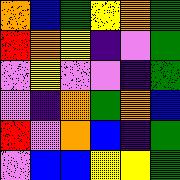[["orange", "blue", "green", "yellow", "orange", "green"], ["red", "orange", "yellow", "indigo", "violet", "green"], ["violet", "yellow", "violet", "violet", "indigo", "green"], ["violet", "indigo", "orange", "green", "orange", "blue"], ["red", "violet", "orange", "blue", "indigo", "green"], ["violet", "blue", "blue", "yellow", "yellow", "green"]]